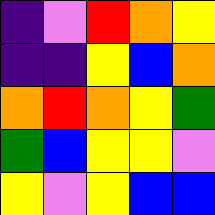[["indigo", "violet", "red", "orange", "yellow"], ["indigo", "indigo", "yellow", "blue", "orange"], ["orange", "red", "orange", "yellow", "green"], ["green", "blue", "yellow", "yellow", "violet"], ["yellow", "violet", "yellow", "blue", "blue"]]